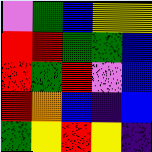[["violet", "green", "blue", "yellow", "yellow"], ["red", "red", "green", "green", "blue"], ["red", "green", "red", "violet", "blue"], ["red", "orange", "blue", "indigo", "blue"], ["green", "yellow", "red", "yellow", "indigo"]]